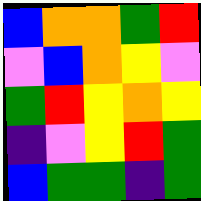[["blue", "orange", "orange", "green", "red"], ["violet", "blue", "orange", "yellow", "violet"], ["green", "red", "yellow", "orange", "yellow"], ["indigo", "violet", "yellow", "red", "green"], ["blue", "green", "green", "indigo", "green"]]